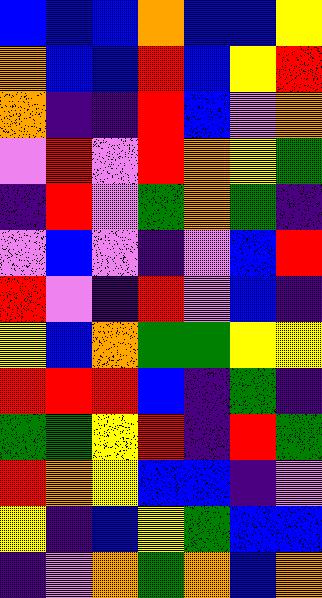[["blue", "blue", "blue", "orange", "blue", "blue", "yellow"], ["orange", "blue", "blue", "red", "blue", "yellow", "red"], ["orange", "indigo", "indigo", "red", "blue", "violet", "orange"], ["violet", "red", "violet", "red", "orange", "yellow", "green"], ["indigo", "red", "violet", "green", "orange", "green", "indigo"], ["violet", "blue", "violet", "indigo", "violet", "blue", "red"], ["red", "violet", "indigo", "red", "violet", "blue", "indigo"], ["yellow", "blue", "orange", "green", "green", "yellow", "yellow"], ["red", "red", "red", "blue", "indigo", "green", "indigo"], ["green", "green", "yellow", "red", "indigo", "red", "green"], ["red", "orange", "yellow", "blue", "blue", "indigo", "violet"], ["yellow", "indigo", "blue", "yellow", "green", "blue", "blue"], ["indigo", "violet", "orange", "green", "orange", "blue", "orange"]]